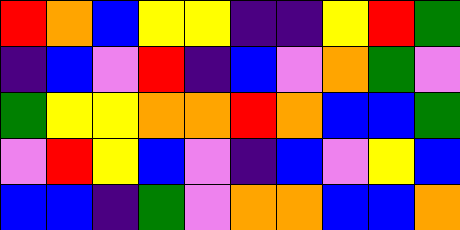[["red", "orange", "blue", "yellow", "yellow", "indigo", "indigo", "yellow", "red", "green"], ["indigo", "blue", "violet", "red", "indigo", "blue", "violet", "orange", "green", "violet"], ["green", "yellow", "yellow", "orange", "orange", "red", "orange", "blue", "blue", "green"], ["violet", "red", "yellow", "blue", "violet", "indigo", "blue", "violet", "yellow", "blue"], ["blue", "blue", "indigo", "green", "violet", "orange", "orange", "blue", "blue", "orange"]]